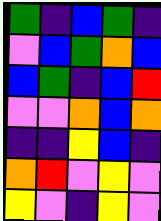[["green", "indigo", "blue", "green", "indigo"], ["violet", "blue", "green", "orange", "blue"], ["blue", "green", "indigo", "blue", "red"], ["violet", "violet", "orange", "blue", "orange"], ["indigo", "indigo", "yellow", "blue", "indigo"], ["orange", "red", "violet", "yellow", "violet"], ["yellow", "violet", "indigo", "yellow", "violet"]]